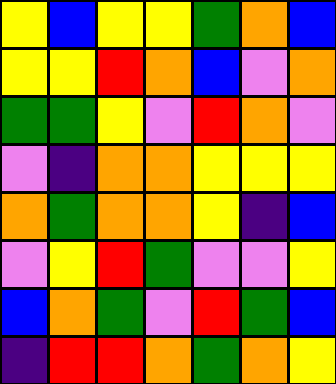[["yellow", "blue", "yellow", "yellow", "green", "orange", "blue"], ["yellow", "yellow", "red", "orange", "blue", "violet", "orange"], ["green", "green", "yellow", "violet", "red", "orange", "violet"], ["violet", "indigo", "orange", "orange", "yellow", "yellow", "yellow"], ["orange", "green", "orange", "orange", "yellow", "indigo", "blue"], ["violet", "yellow", "red", "green", "violet", "violet", "yellow"], ["blue", "orange", "green", "violet", "red", "green", "blue"], ["indigo", "red", "red", "orange", "green", "orange", "yellow"]]